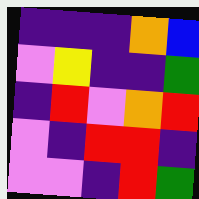[["indigo", "indigo", "indigo", "orange", "blue"], ["violet", "yellow", "indigo", "indigo", "green"], ["indigo", "red", "violet", "orange", "red"], ["violet", "indigo", "red", "red", "indigo"], ["violet", "violet", "indigo", "red", "green"]]